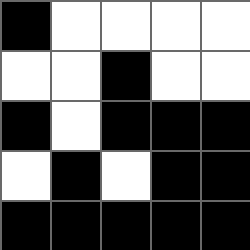[["black", "white", "white", "white", "white"], ["white", "white", "black", "white", "white"], ["black", "white", "black", "black", "black"], ["white", "black", "white", "black", "black"], ["black", "black", "black", "black", "black"]]